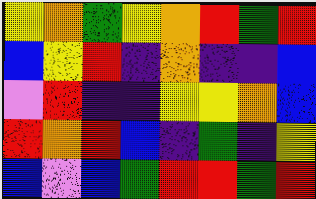[["yellow", "orange", "green", "yellow", "orange", "red", "green", "red"], ["blue", "yellow", "red", "indigo", "orange", "indigo", "indigo", "blue"], ["violet", "red", "indigo", "indigo", "yellow", "yellow", "orange", "blue"], ["red", "orange", "red", "blue", "indigo", "green", "indigo", "yellow"], ["blue", "violet", "blue", "green", "red", "red", "green", "red"]]